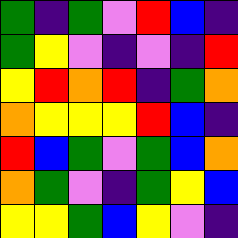[["green", "indigo", "green", "violet", "red", "blue", "indigo"], ["green", "yellow", "violet", "indigo", "violet", "indigo", "red"], ["yellow", "red", "orange", "red", "indigo", "green", "orange"], ["orange", "yellow", "yellow", "yellow", "red", "blue", "indigo"], ["red", "blue", "green", "violet", "green", "blue", "orange"], ["orange", "green", "violet", "indigo", "green", "yellow", "blue"], ["yellow", "yellow", "green", "blue", "yellow", "violet", "indigo"]]